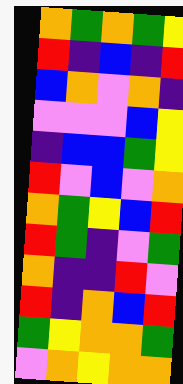[["orange", "green", "orange", "green", "yellow"], ["red", "indigo", "blue", "indigo", "red"], ["blue", "orange", "violet", "orange", "indigo"], ["violet", "violet", "violet", "blue", "yellow"], ["indigo", "blue", "blue", "green", "yellow"], ["red", "violet", "blue", "violet", "orange"], ["orange", "green", "yellow", "blue", "red"], ["red", "green", "indigo", "violet", "green"], ["orange", "indigo", "indigo", "red", "violet"], ["red", "indigo", "orange", "blue", "red"], ["green", "yellow", "orange", "orange", "green"], ["violet", "orange", "yellow", "orange", "orange"]]